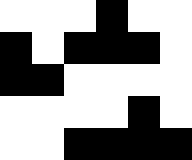[["white", "white", "white", "black", "white", "white"], ["black", "white", "black", "black", "black", "white"], ["black", "black", "white", "white", "white", "white"], ["white", "white", "white", "white", "black", "white"], ["white", "white", "black", "black", "black", "black"]]